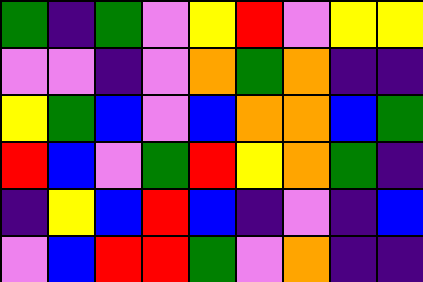[["green", "indigo", "green", "violet", "yellow", "red", "violet", "yellow", "yellow"], ["violet", "violet", "indigo", "violet", "orange", "green", "orange", "indigo", "indigo"], ["yellow", "green", "blue", "violet", "blue", "orange", "orange", "blue", "green"], ["red", "blue", "violet", "green", "red", "yellow", "orange", "green", "indigo"], ["indigo", "yellow", "blue", "red", "blue", "indigo", "violet", "indigo", "blue"], ["violet", "blue", "red", "red", "green", "violet", "orange", "indigo", "indigo"]]